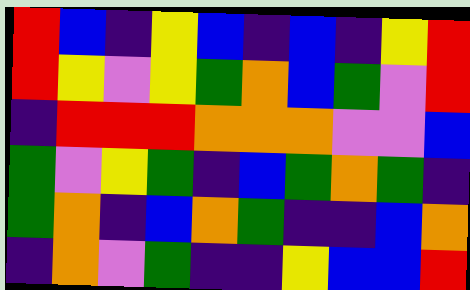[["red", "blue", "indigo", "yellow", "blue", "indigo", "blue", "indigo", "yellow", "red"], ["red", "yellow", "violet", "yellow", "green", "orange", "blue", "green", "violet", "red"], ["indigo", "red", "red", "red", "orange", "orange", "orange", "violet", "violet", "blue"], ["green", "violet", "yellow", "green", "indigo", "blue", "green", "orange", "green", "indigo"], ["green", "orange", "indigo", "blue", "orange", "green", "indigo", "indigo", "blue", "orange"], ["indigo", "orange", "violet", "green", "indigo", "indigo", "yellow", "blue", "blue", "red"]]